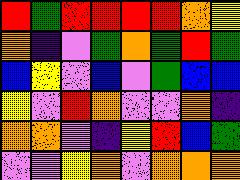[["red", "green", "red", "red", "red", "red", "orange", "yellow"], ["orange", "indigo", "violet", "green", "orange", "green", "red", "green"], ["blue", "yellow", "violet", "blue", "violet", "green", "blue", "blue"], ["yellow", "violet", "red", "orange", "violet", "violet", "orange", "indigo"], ["orange", "orange", "violet", "indigo", "yellow", "red", "blue", "green"], ["violet", "violet", "yellow", "orange", "violet", "orange", "orange", "orange"]]